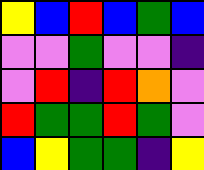[["yellow", "blue", "red", "blue", "green", "blue"], ["violet", "violet", "green", "violet", "violet", "indigo"], ["violet", "red", "indigo", "red", "orange", "violet"], ["red", "green", "green", "red", "green", "violet"], ["blue", "yellow", "green", "green", "indigo", "yellow"]]